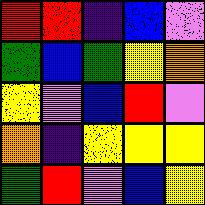[["red", "red", "indigo", "blue", "violet"], ["green", "blue", "green", "yellow", "orange"], ["yellow", "violet", "blue", "red", "violet"], ["orange", "indigo", "yellow", "yellow", "yellow"], ["green", "red", "violet", "blue", "yellow"]]